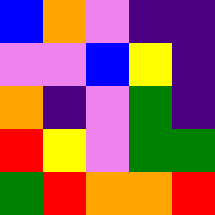[["blue", "orange", "violet", "indigo", "indigo"], ["violet", "violet", "blue", "yellow", "indigo"], ["orange", "indigo", "violet", "green", "indigo"], ["red", "yellow", "violet", "green", "green"], ["green", "red", "orange", "orange", "red"]]